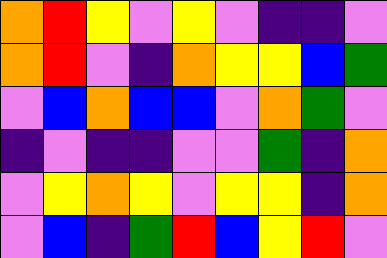[["orange", "red", "yellow", "violet", "yellow", "violet", "indigo", "indigo", "violet"], ["orange", "red", "violet", "indigo", "orange", "yellow", "yellow", "blue", "green"], ["violet", "blue", "orange", "blue", "blue", "violet", "orange", "green", "violet"], ["indigo", "violet", "indigo", "indigo", "violet", "violet", "green", "indigo", "orange"], ["violet", "yellow", "orange", "yellow", "violet", "yellow", "yellow", "indigo", "orange"], ["violet", "blue", "indigo", "green", "red", "blue", "yellow", "red", "violet"]]